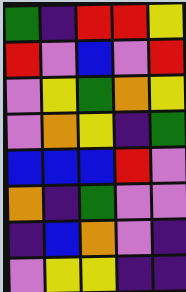[["green", "indigo", "red", "red", "yellow"], ["red", "violet", "blue", "violet", "red"], ["violet", "yellow", "green", "orange", "yellow"], ["violet", "orange", "yellow", "indigo", "green"], ["blue", "blue", "blue", "red", "violet"], ["orange", "indigo", "green", "violet", "violet"], ["indigo", "blue", "orange", "violet", "indigo"], ["violet", "yellow", "yellow", "indigo", "indigo"]]